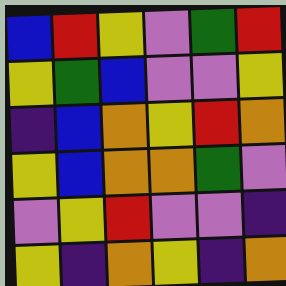[["blue", "red", "yellow", "violet", "green", "red"], ["yellow", "green", "blue", "violet", "violet", "yellow"], ["indigo", "blue", "orange", "yellow", "red", "orange"], ["yellow", "blue", "orange", "orange", "green", "violet"], ["violet", "yellow", "red", "violet", "violet", "indigo"], ["yellow", "indigo", "orange", "yellow", "indigo", "orange"]]